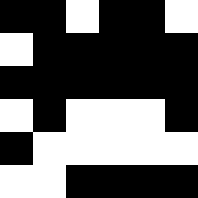[["black", "black", "white", "black", "black", "white"], ["white", "black", "black", "black", "black", "black"], ["black", "black", "black", "black", "black", "black"], ["white", "black", "white", "white", "white", "black"], ["black", "white", "white", "white", "white", "white"], ["white", "white", "black", "black", "black", "black"]]